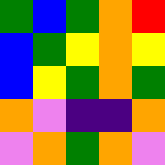[["green", "blue", "green", "orange", "red"], ["blue", "green", "yellow", "orange", "yellow"], ["blue", "yellow", "green", "orange", "green"], ["orange", "violet", "indigo", "indigo", "orange"], ["violet", "orange", "green", "orange", "violet"]]